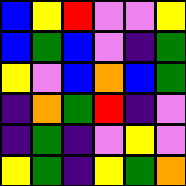[["blue", "yellow", "red", "violet", "violet", "yellow"], ["blue", "green", "blue", "violet", "indigo", "green"], ["yellow", "violet", "blue", "orange", "blue", "green"], ["indigo", "orange", "green", "red", "indigo", "violet"], ["indigo", "green", "indigo", "violet", "yellow", "violet"], ["yellow", "green", "indigo", "yellow", "green", "orange"]]